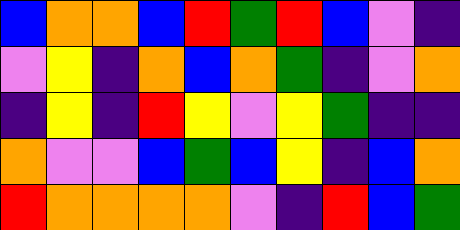[["blue", "orange", "orange", "blue", "red", "green", "red", "blue", "violet", "indigo"], ["violet", "yellow", "indigo", "orange", "blue", "orange", "green", "indigo", "violet", "orange"], ["indigo", "yellow", "indigo", "red", "yellow", "violet", "yellow", "green", "indigo", "indigo"], ["orange", "violet", "violet", "blue", "green", "blue", "yellow", "indigo", "blue", "orange"], ["red", "orange", "orange", "orange", "orange", "violet", "indigo", "red", "blue", "green"]]